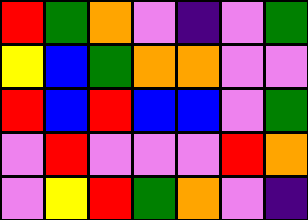[["red", "green", "orange", "violet", "indigo", "violet", "green"], ["yellow", "blue", "green", "orange", "orange", "violet", "violet"], ["red", "blue", "red", "blue", "blue", "violet", "green"], ["violet", "red", "violet", "violet", "violet", "red", "orange"], ["violet", "yellow", "red", "green", "orange", "violet", "indigo"]]